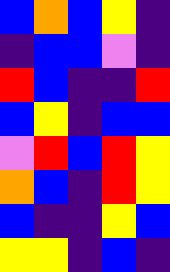[["blue", "orange", "blue", "yellow", "indigo"], ["indigo", "blue", "blue", "violet", "indigo"], ["red", "blue", "indigo", "indigo", "red"], ["blue", "yellow", "indigo", "blue", "blue"], ["violet", "red", "blue", "red", "yellow"], ["orange", "blue", "indigo", "red", "yellow"], ["blue", "indigo", "indigo", "yellow", "blue"], ["yellow", "yellow", "indigo", "blue", "indigo"]]